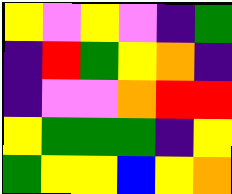[["yellow", "violet", "yellow", "violet", "indigo", "green"], ["indigo", "red", "green", "yellow", "orange", "indigo"], ["indigo", "violet", "violet", "orange", "red", "red"], ["yellow", "green", "green", "green", "indigo", "yellow"], ["green", "yellow", "yellow", "blue", "yellow", "orange"]]